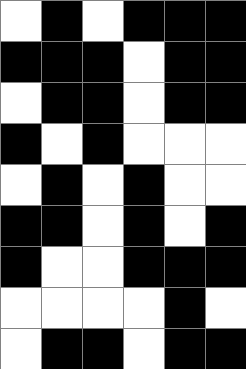[["white", "black", "white", "black", "black", "black"], ["black", "black", "black", "white", "black", "black"], ["white", "black", "black", "white", "black", "black"], ["black", "white", "black", "white", "white", "white"], ["white", "black", "white", "black", "white", "white"], ["black", "black", "white", "black", "white", "black"], ["black", "white", "white", "black", "black", "black"], ["white", "white", "white", "white", "black", "white"], ["white", "black", "black", "white", "black", "black"]]